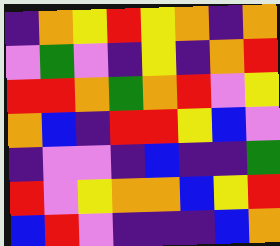[["indigo", "orange", "yellow", "red", "yellow", "orange", "indigo", "orange"], ["violet", "green", "violet", "indigo", "yellow", "indigo", "orange", "red"], ["red", "red", "orange", "green", "orange", "red", "violet", "yellow"], ["orange", "blue", "indigo", "red", "red", "yellow", "blue", "violet"], ["indigo", "violet", "violet", "indigo", "blue", "indigo", "indigo", "green"], ["red", "violet", "yellow", "orange", "orange", "blue", "yellow", "red"], ["blue", "red", "violet", "indigo", "indigo", "indigo", "blue", "orange"]]